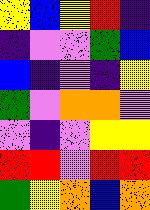[["yellow", "blue", "yellow", "red", "indigo"], ["indigo", "violet", "violet", "green", "blue"], ["blue", "indigo", "violet", "indigo", "yellow"], ["green", "violet", "orange", "orange", "violet"], ["violet", "indigo", "violet", "yellow", "yellow"], ["red", "red", "violet", "red", "red"], ["green", "yellow", "orange", "blue", "orange"]]